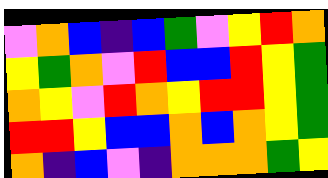[["violet", "orange", "blue", "indigo", "blue", "green", "violet", "yellow", "red", "orange"], ["yellow", "green", "orange", "violet", "red", "blue", "blue", "red", "yellow", "green"], ["orange", "yellow", "violet", "red", "orange", "yellow", "red", "red", "yellow", "green"], ["red", "red", "yellow", "blue", "blue", "orange", "blue", "orange", "yellow", "green"], ["orange", "indigo", "blue", "violet", "indigo", "orange", "orange", "orange", "green", "yellow"]]